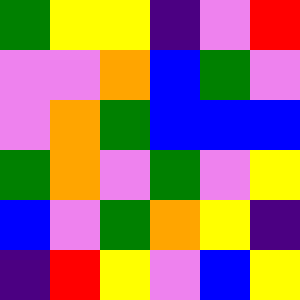[["green", "yellow", "yellow", "indigo", "violet", "red"], ["violet", "violet", "orange", "blue", "green", "violet"], ["violet", "orange", "green", "blue", "blue", "blue"], ["green", "orange", "violet", "green", "violet", "yellow"], ["blue", "violet", "green", "orange", "yellow", "indigo"], ["indigo", "red", "yellow", "violet", "blue", "yellow"]]